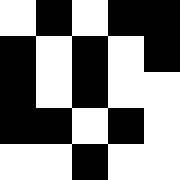[["white", "black", "white", "black", "black"], ["black", "white", "black", "white", "black"], ["black", "white", "black", "white", "white"], ["black", "black", "white", "black", "white"], ["white", "white", "black", "white", "white"]]